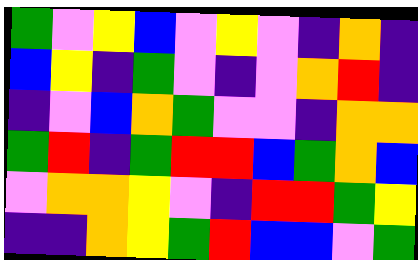[["green", "violet", "yellow", "blue", "violet", "yellow", "violet", "indigo", "orange", "indigo"], ["blue", "yellow", "indigo", "green", "violet", "indigo", "violet", "orange", "red", "indigo"], ["indigo", "violet", "blue", "orange", "green", "violet", "violet", "indigo", "orange", "orange"], ["green", "red", "indigo", "green", "red", "red", "blue", "green", "orange", "blue"], ["violet", "orange", "orange", "yellow", "violet", "indigo", "red", "red", "green", "yellow"], ["indigo", "indigo", "orange", "yellow", "green", "red", "blue", "blue", "violet", "green"]]